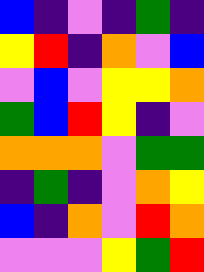[["blue", "indigo", "violet", "indigo", "green", "indigo"], ["yellow", "red", "indigo", "orange", "violet", "blue"], ["violet", "blue", "violet", "yellow", "yellow", "orange"], ["green", "blue", "red", "yellow", "indigo", "violet"], ["orange", "orange", "orange", "violet", "green", "green"], ["indigo", "green", "indigo", "violet", "orange", "yellow"], ["blue", "indigo", "orange", "violet", "red", "orange"], ["violet", "violet", "violet", "yellow", "green", "red"]]